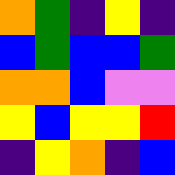[["orange", "green", "indigo", "yellow", "indigo"], ["blue", "green", "blue", "blue", "green"], ["orange", "orange", "blue", "violet", "violet"], ["yellow", "blue", "yellow", "yellow", "red"], ["indigo", "yellow", "orange", "indigo", "blue"]]